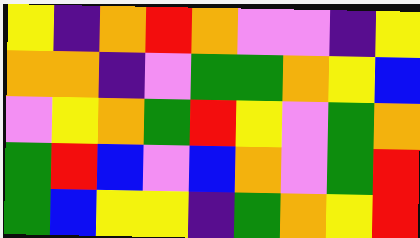[["yellow", "indigo", "orange", "red", "orange", "violet", "violet", "indigo", "yellow"], ["orange", "orange", "indigo", "violet", "green", "green", "orange", "yellow", "blue"], ["violet", "yellow", "orange", "green", "red", "yellow", "violet", "green", "orange"], ["green", "red", "blue", "violet", "blue", "orange", "violet", "green", "red"], ["green", "blue", "yellow", "yellow", "indigo", "green", "orange", "yellow", "red"]]